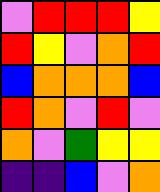[["violet", "red", "red", "red", "yellow"], ["red", "yellow", "violet", "orange", "red"], ["blue", "orange", "orange", "orange", "blue"], ["red", "orange", "violet", "red", "violet"], ["orange", "violet", "green", "yellow", "yellow"], ["indigo", "indigo", "blue", "violet", "orange"]]